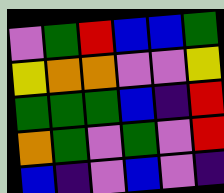[["violet", "green", "red", "blue", "blue", "green"], ["yellow", "orange", "orange", "violet", "violet", "yellow"], ["green", "green", "green", "blue", "indigo", "red"], ["orange", "green", "violet", "green", "violet", "red"], ["blue", "indigo", "violet", "blue", "violet", "indigo"]]